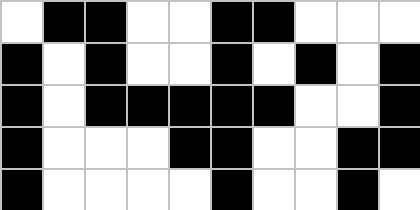[["white", "black", "black", "white", "white", "black", "black", "white", "white", "white"], ["black", "white", "black", "white", "white", "black", "white", "black", "white", "black"], ["black", "white", "black", "black", "black", "black", "black", "white", "white", "black"], ["black", "white", "white", "white", "black", "black", "white", "white", "black", "black"], ["black", "white", "white", "white", "white", "black", "white", "white", "black", "white"]]